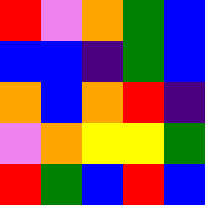[["red", "violet", "orange", "green", "blue"], ["blue", "blue", "indigo", "green", "blue"], ["orange", "blue", "orange", "red", "indigo"], ["violet", "orange", "yellow", "yellow", "green"], ["red", "green", "blue", "red", "blue"]]